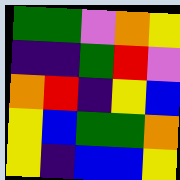[["green", "green", "violet", "orange", "yellow"], ["indigo", "indigo", "green", "red", "violet"], ["orange", "red", "indigo", "yellow", "blue"], ["yellow", "blue", "green", "green", "orange"], ["yellow", "indigo", "blue", "blue", "yellow"]]